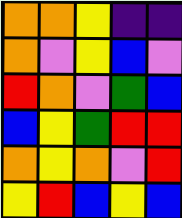[["orange", "orange", "yellow", "indigo", "indigo"], ["orange", "violet", "yellow", "blue", "violet"], ["red", "orange", "violet", "green", "blue"], ["blue", "yellow", "green", "red", "red"], ["orange", "yellow", "orange", "violet", "red"], ["yellow", "red", "blue", "yellow", "blue"]]